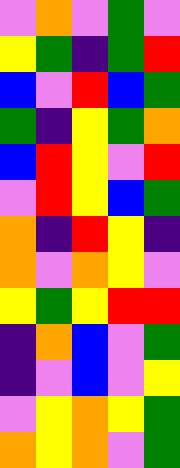[["violet", "orange", "violet", "green", "violet"], ["yellow", "green", "indigo", "green", "red"], ["blue", "violet", "red", "blue", "green"], ["green", "indigo", "yellow", "green", "orange"], ["blue", "red", "yellow", "violet", "red"], ["violet", "red", "yellow", "blue", "green"], ["orange", "indigo", "red", "yellow", "indigo"], ["orange", "violet", "orange", "yellow", "violet"], ["yellow", "green", "yellow", "red", "red"], ["indigo", "orange", "blue", "violet", "green"], ["indigo", "violet", "blue", "violet", "yellow"], ["violet", "yellow", "orange", "yellow", "green"], ["orange", "yellow", "orange", "violet", "green"]]